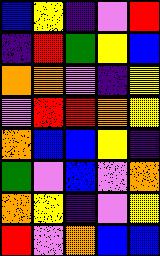[["blue", "yellow", "indigo", "violet", "red"], ["indigo", "red", "green", "yellow", "blue"], ["orange", "orange", "violet", "indigo", "yellow"], ["violet", "red", "red", "orange", "yellow"], ["orange", "blue", "blue", "yellow", "indigo"], ["green", "violet", "blue", "violet", "orange"], ["orange", "yellow", "indigo", "violet", "yellow"], ["red", "violet", "orange", "blue", "blue"]]